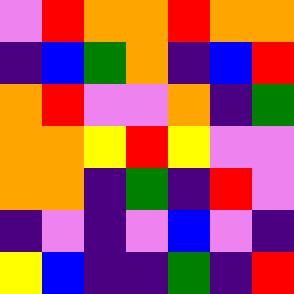[["violet", "red", "orange", "orange", "red", "orange", "orange"], ["indigo", "blue", "green", "orange", "indigo", "blue", "red"], ["orange", "red", "violet", "violet", "orange", "indigo", "green"], ["orange", "orange", "yellow", "red", "yellow", "violet", "violet"], ["orange", "orange", "indigo", "green", "indigo", "red", "violet"], ["indigo", "violet", "indigo", "violet", "blue", "violet", "indigo"], ["yellow", "blue", "indigo", "indigo", "green", "indigo", "red"]]